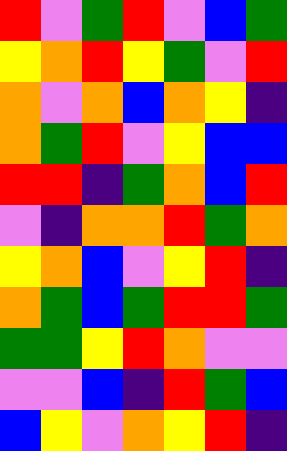[["red", "violet", "green", "red", "violet", "blue", "green"], ["yellow", "orange", "red", "yellow", "green", "violet", "red"], ["orange", "violet", "orange", "blue", "orange", "yellow", "indigo"], ["orange", "green", "red", "violet", "yellow", "blue", "blue"], ["red", "red", "indigo", "green", "orange", "blue", "red"], ["violet", "indigo", "orange", "orange", "red", "green", "orange"], ["yellow", "orange", "blue", "violet", "yellow", "red", "indigo"], ["orange", "green", "blue", "green", "red", "red", "green"], ["green", "green", "yellow", "red", "orange", "violet", "violet"], ["violet", "violet", "blue", "indigo", "red", "green", "blue"], ["blue", "yellow", "violet", "orange", "yellow", "red", "indigo"]]